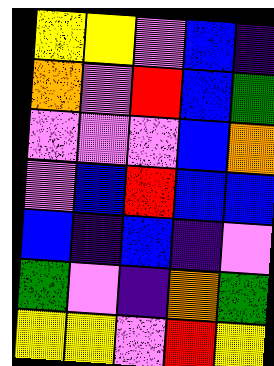[["yellow", "yellow", "violet", "blue", "indigo"], ["orange", "violet", "red", "blue", "green"], ["violet", "violet", "violet", "blue", "orange"], ["violet", "blue", "red", "blue", "blue"], ["blue", "indigo", "blue", "indigo", "violet"], ["green", "violet", "indigo", "orange", "green"], ["yellow", "yellow", "violet", "red", "yellow"]]